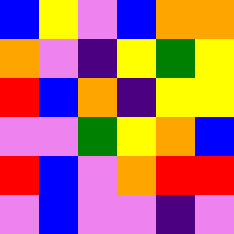[["blue", "yellow", "violet", "blue", "orange", "orange"], ["orange", "violet", "indigo", "yellow", "green", "yellow"], ["red", "blue", "orange", "indigo", "yellow", "yellow"], ["violet", "violet", "green", "yellow", "orange", "blue"], ["red", "blue", "violet", "orange", "red", "red"], ["violet", "blue", "violet", "violet", "indigo", "violet"]]